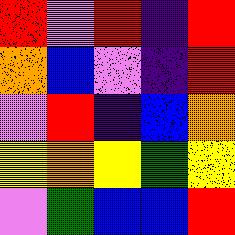[["red", "violet", "red", "indigo", "red"], ["orange", "blue", "violet", "indigo", "red"], ["violet", "red", "indigo", "blue", "orange"], ["yellow", "orange", "yellow", "green", "yellow"], ["violet", "green", "blue", "blue", "red"]]